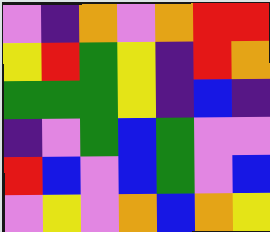[["violet", "indigo", "orange", "violet", "orange", "red", "red"], ["yellow", "red", "green", "yellow", "indigo", "red", "orange"], ["green", "green", "green", "yellow", "indigo", "blue", "indigo"], ["indigo", "violet", "green", "blue", "green", "violet", "violet"], ["red", "blue", "violet", "blue", "green", "violet", "blue"], ["violet", "yellow", "violet", "orange", "blue", "orange", "yellow"]]